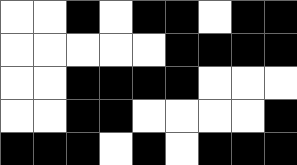[["white", "white", "black", "white", "black", "black", "white", "black", "black"], ["white", "white", "white", "white", "white", "black", "black", "black", "black"], ["white", "white", "black", "black", "black", "black", "white", "white", "white"], ["white", "white", "black", "black", "white", "white", "white", "white", "black"], ["black", "black", "black", "white", "black", "white", "black", "black", "black"]]